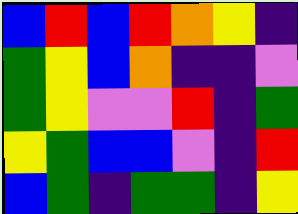[["blue", "red", "blue", "red", "orange", "yellow", "indigo"], ["green", "yellow", "blue", "orange", "indigo", "indigo", "violet"], ["green", "yellow", "violet", "violet", "red", "indigo", "green"], ["yellow", "green", "blue", "blue", "violet", "indigo", "red"], ["blue", "green", "indigo", "green", "green", "indigo", "yellow"]]